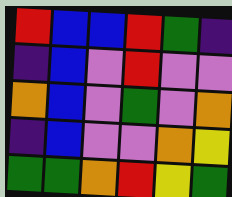[["red", "blue", "blue", "red", "green", "indigo"], ["indigo", "blue", "violet", "red", "violet", "violet"], ["orange", "blue", "violet", "green", "violet", "orange"], ["indigo", "blue", "violet", "violet", "orange", "yellow"], ["green", "green", "orange", "red", "yellow", "green"]]